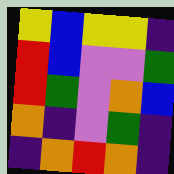[["yellow", "blue", "yellow", "yellow", "indigo"], ["red", "blue", "violet", "violet", "green"], ["red", "green", "violet", "orange", "blue"], ["orange", "indigo", "violet", "green", "indigo"], ["indigo", "orange", "red", "orange", "indigo"]]